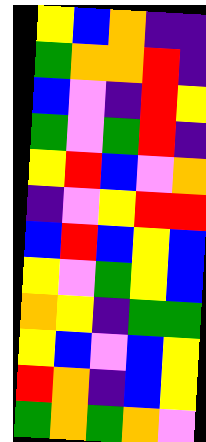[["yellow", "blue", "orange", "indigo", "indigo"], ["green", "orange", "orange", "red", "indigo"], ["blue", "violet", "indigo", "red", "yellow"], ["green", "violet", "green", "red", "indigo"], ["yellow", "red", "blue", "violet", "orange"], ["indigo", "violet", "yellow", "red", "red"], ["blue", "red", "blue", "yellow", "blue"], ["yellow", "violet", "green", "yellow", "blue"], ["orange", "yellow", "indigo", "green", "green"], ["yellow", "blue", "violet", "blue", "yellow"], ["red", "orange", "indigo", "blue", "yellow"], ["green", "orange", "green", "orange", "violet"]]